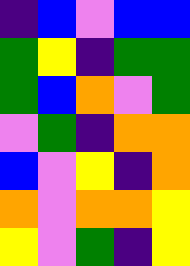[["indigo", "blue", "violet", "blue", "blue"], ["green", "yellow", "indigo", "green", "green"], ["green", "blue", "orange", "violet", "green"], ["violet", "green", "indigo", "orange", "orange"], ["blue", "violet", "yellow", "indigo", "orange"], ["orange", "violet", "orange", "orange", "yellow"], ["yellow", "violet", "green", "indigo", "yellow"]]